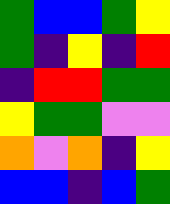[["green", "blue", "blue", "green", "yellow"], ["green", "indigo", "yellow", "indigo", "red"], ["indigo", "red", "red", "green", "green"], ["yellow", "green", "green", "violet", "violet"], ["orange", "violet", "orange", "indigo", "yellow"], ["blue", "blue", "indigo", "blue", "green"]]